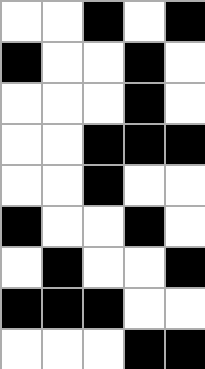[["white", "white", "black", "white", "black"], ["black", "white", "white", "black", "white"], ["white", "white", "white", "black", "white"], ["white", "white", "black", "black", "black"], ["white", "white", "black", "white", "white"], ["black", "white", "white", "black", "white"], ["white", "black", "white", "white", "black"], ["black", "black", "black", "white", "white"], ["white", "white", "white", "black", "black"]]